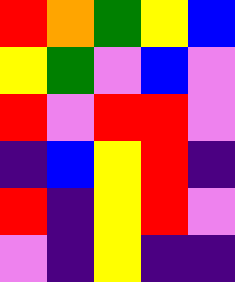[["red", "orange", "green", "yellow", "blue"], ["yellow", "green", "violet", "blue", "violet"], ["red", "violet", "red", "red", "violet"], ["indigo", "blue", "yellow", "red", "indigo"], ["red", "indigo", "yellow", "red", "violet"], ["violet", "indigo", "yellow", "indigo", "indigo"]]